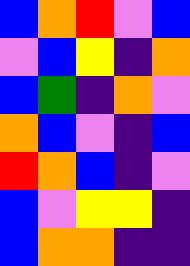[["blue", "orange", "red", "violet", "blue"], ["violet", "blue", "yellow", "indigo", "orange"], ["blue", "green", "indigo", "orange", "violet"], ["orange", "blue", "violet", "indigo", "blue"], ["red", "orange", "blue", "indigo", "violet"], ["blue", "violet", "yellow", "yellow", "indigo"], ["blue", "orange", "orange", "indigo", "indigo"]]